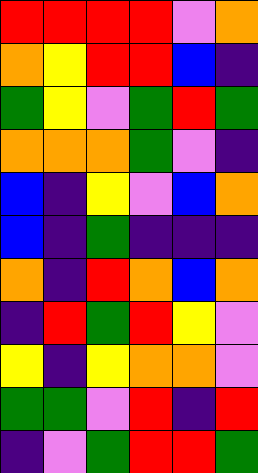[["red", "red", "red", "red", "violet", "orange"], ["orange", "yellow", "red", "red", "blue", "indigo"], ["green", "yellow", "violet", "green", "red", "green"], ["orange", "orange", "orange", "green", "violet", "indigo"], ["blue", "indigo", "yellow", "violet", "blue", "orange"], ["blue", "indigo", "green", "indigo", "indigo", "indigo"], ["orange", "indigo", "red", "orange", "blue", "orange"], ["indigo", "red", "green", "red", "yellow", "violet"], ["yellow", "indigo", "yellow", "orange", "orange", "violet"], ["green", "green", "violet", "red", "indigo", "red"], ["indigo", "violet", "green", "red", "red", "green"]]